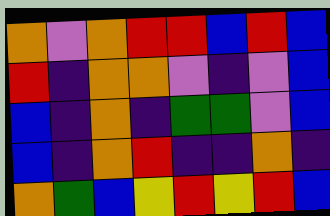[["orange", "violet", "orange", "red", "red", "blue", "red", "blue"], ["red", "indigo", "orange", "orange", "violet", "indigo", "violet", "blue"], ["blue", "indigo", "orange", "indigo", "green", "green", "violet", "blue"], ["blue", "indigo", "orange", "red", "indigo", "indigo", "orange", "indigo"], ["orange", "green", "blue", "yellow", "red", "yellow", "red", "blue"]]